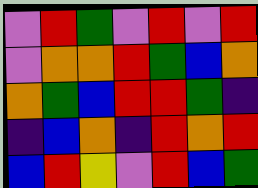[["violet", "red", "green", "violet", "red", "violet", "red"], ["violet", "orange", "orange", "red", "green", "blue", "orange"], ["orange", "green", "blue", "red", "red", "green", "indigo"], ["indigo", "blue", "orange", "indigo", "red", "orange", "red"], ["blue", "red", "yellow", "violet", "red", "blue", "green"]]